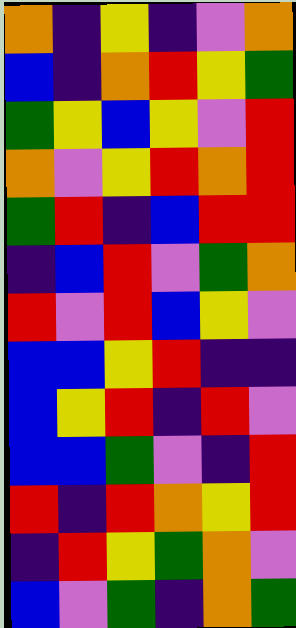[["orange", "indigo", "yellow", "indigo", "violet", "orange"], ["blue", "indigo", "orange", "red", "yellow", "green"], ["green", "yellow", "blue", "yellow", "violet", "red"], ["orange", "violet", "yellow", "red", "orange", "red"], ["green", "red", "indigo", "blue", "red", "red"], ["indigo", "blue", "red", "violet", "green", "orange"], ["red", "violet", "red", "blue", "yellow", "violet"], ["blue", "blue", "yellow", "red", "indigo", "indigo"], ["blue", "yellow", "red", "indigo", "red", "violet"], ["blue", "blue", "green", "violet", "indigo", "red"], ["red", "indigo", "red", "orange", "yellow", "red"], ["indigo", "red", "yellow", "green", "orange", "violet"], ["blue", "violet", "green", "indigo", "orange", "green"]]